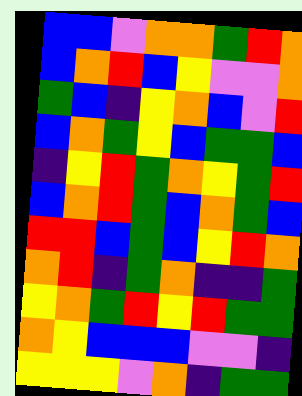[["blue", "blue", "violet", "orange", "orange", "green", "red", "orange"], ["blue", "orange", "red", "blue", "yellow", "violet", "violet", "orange"], ["green", "blue", "indigo", "yellow", "orange", "blue", "violet", "red"], ["blue", "orange", "green", "yellow", "blue", "green", "green", "blue"], ["indigo", "yellow", "red", "green", "orange", "yellow", "green", "red"], ["blue", "orange", "red", "green", "blue", "orange", "green", "blue"], ["red", "red", "blue", "green", "blue", "yellow", "red", "orange"], ["orange", "red", "indigo", "green", "orange", "indigo", "indigo", "green"], ["yellow", "orange", "green", "red", "yellow", "red", "green", "green"], ["orange", "yellow", "blue", "blue", "blue", "violet", "violet", "indigo"], ["yellow", "yellow", "yellow", "violet", "orange", "indigo", "green", "green"]]